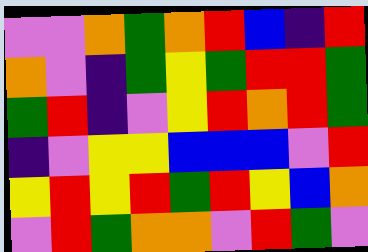[["violet", "violet", "orange", "green", "orange", "red", "blue", "indigo", "red"], ["orange", "violet", "indigo", "green", "yellow", "green", "red", "red", "green"], ["green", "red", "indigo", "violet", "yellow", "red", "orange", "red", "green"], ["indigo", "violet", "yellow", "yellow", "blue", "blue", "blue", "violet", "red"], ["yellow", "red", "yellow", "red", "green", "red", "yellow", "blue", "orange"], ["violet", "red", "green", "orange", "orange", "violet", "red", "green", "violet"]]